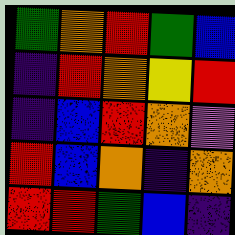[["green", "orange", "red", "green", "blue"], ["indigo", "red", "orange", "yellow", "red"], ["indigo", "blue", "red", "orange", "violet"], ["red", "blue", "orange", "indigo", "orange"], ["red", "red", "green", "blue", "indigo"]]